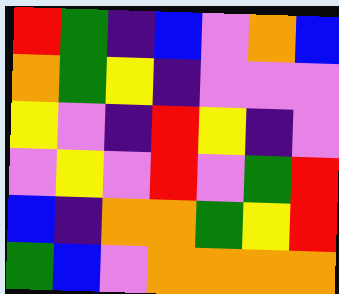[["red", "green", "indigo", "blue", "violet", "orange", "blue"], ["orange", "green", "yellow", "indigo", "violet", "violet", "violet"], ["yellow", "violet", "indigo", "red", "yellow", "indigo", "violet"], ["violet", "yellow", "violet", "red", "violet", "green", "red"], ["blue", "indigo", "orange", "orange", "green", "yellow", "red"], ["green", "blue", "violet", "orange", "orange", "orange", "orange"]]